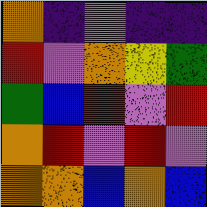[["orange", "indigo", "violet", "indigo", "indigo"], ["red", "violet", "orange", "yellow", "green"], ["green", "blue", "red", "violet", "red"], ["orange", "red", "violet", "red", "violet"], ["orange", "orange", "blue", "orange", "blue"]]